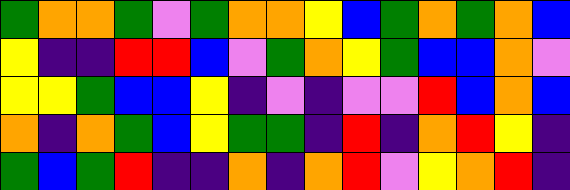[["green", "orange", "orange", "green", "violet", "green", "orange", "orange", "yellow", "blue", "green", "orange", "green", "orange", "blue"], ["yellow", "indigo", "indigo", "red", "red", "blue", "violet", "green", "orange", "yellow", "green", "blue", "blue", "orange", "violet"], ["yellow", "yellow", "green", "blue", "blue", "yellow", "indigo", "violet", "indigo", "violet", "violet", "red", "blue", "orange", "blue"], ["orange", "indigo", "orange", "green", "blue", "yellow", "green", "green", "indigo", "red", "indigo", "orange", "red", "yellow", "indigo"], ["green", "blue", "green", "red", "indigo", "indigo", "orange", "indigo", "orange", "red", "violet", "yellow", "orange", "red", "indigo"]]